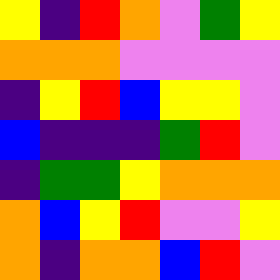[["yellow", "indigo", "red", "orange", "violet", "green", "yellow"], ["orange", "orange", "orange", "violet", "violet", "violet", "violet"], ["indigo", "yellow", "red", "blue", "yellow", "yellow", "violet"], ["blue", "indigo", "indigo", "indigo", "green", "red", "violet"], ["indigo", "green", "green", "yellow", "orange", "orange", "orange"], ["orange", "blue", "yellow", "red", "violet", "violet", "yellow"], ["orange", "indigo", "orange", "orange", "blue", "red", "violet"]]